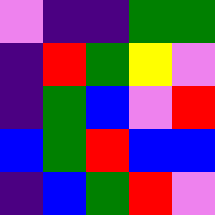[["violet", "indigo", "indigo", "green", "green"], ["indigo", "red", "green", "yellow", "violet"], ["indigo", "green", "blue", "violet", "red"], ["blue", "green", "red", "blue", "blue"], ["indigo", "blue", "green", "red", "violet"]]